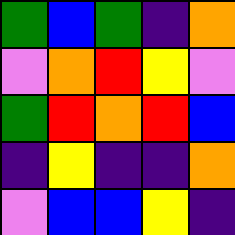[["green", "blue", "green", "indigo", "orange"], ["violet", "orange", "red", "yellow", "violet"], ["green", "red", "orange", "red", "blue"], ["indigo", "yellow", "indigo", "indigo", "orange"], ["violet", "blue", "blue", "yellow", "indigo"]]